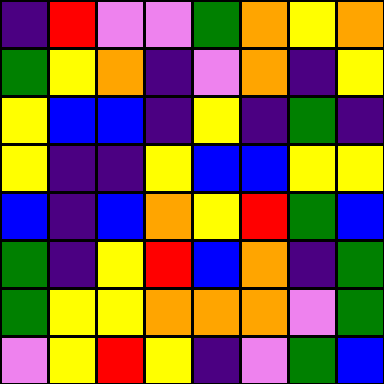[["indigo", "red", "violet", "violet", "green", "orange", "yellow", "orange"], ["green", "yellow", "orange", "indigo", "violet", "orange", "indigo", "yellow"], ["yellow", "blue", "blue", "indigo", "yellow", "indigo", "green", "indigo"], ["yellow", "indigo", "indigo", "yellow", "blue", "blue", "yellow", "yellow"], ["blue", "indigo", "blue", "orange", "yellow", "red", "green", "blue"], ["green", "indigo", "yellow", "red", "blue", "orange", "indigo", "green"], ["green", "yellow", "yellow", "orange", "orange", "orange", "violet", "green"], ["violet", "yellow", "red", "yellow", "indigo", "violet", "green", "blue"]]